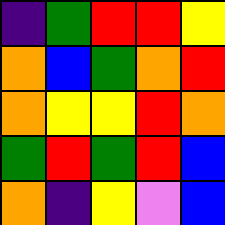[["indigo", "green", "red", "red", "yellow"], ["orange", "blue", "green", "orange", "red"], ["orange", "yellow", "yellow", "red", "orange"], ["green", "red", "green", "red", "blue"], ["orange", "indigo", "yellow", "violet", "blue"]]